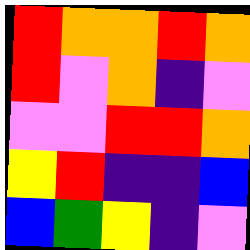[["red", "orange", "orange", "red", "orange"], ["red", "violet", "orange", "indigo", "violet"], ["violet", "violet", "red", "red", "orange"], ["yellow", "red", "indigo", "indigo", "blue"], ["blue", "green", "yellow", "indigo", "violet"]]